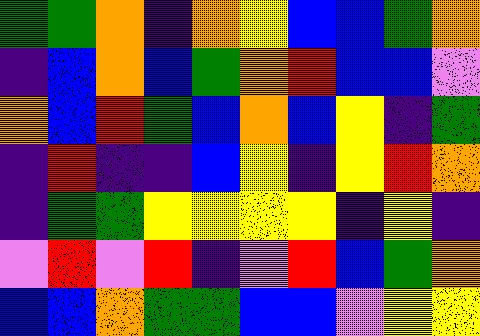[["green", "green", "orange", "indigo", "orange", "yellow", "blue", "blue", "green", "orange"], ["indigo", "blue", "orange", "blue", "green", "orange", "red", "blue", "blue", "violet"], ["orange", "blue", "red", "green", "blue", "orange", "blue", "yellow", "indigo", "green"], ["indigo", "red", "indigo", "indigo", "blue", "yellow", "indigo", "yellow", "red", "orange"], ["indigo", "green", "green", "yellow", "yellow", "yellow", "yellow", "indigo", "yellow", "indigo"], ["violet", "red", "violet", "red", "indigo", "violet", "red", "blue", "green", "orange"], ["blue", "blue", "orange", "green", "green", "blue", "blue", "violet", "yellow", "yellow"]]